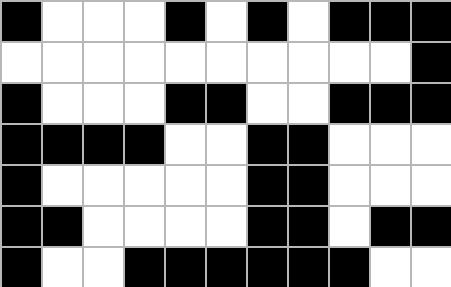[["black", "white", "white", "white", "black", "white", "black", "white", "black", "black", "black"], ["white", "white", "white", "white", "white", "white", "white", "white", "white", "white", "black"], ["black", "white", "white", "white", "black", "black", "white", "white", "black", "black", "black"], ["black", "black", "black", "black", "white", "white", "black", "black", "white", "white", "white"], ["black", "white", "white", "white", "white", "white", "black", "black", "white", "white", "white"], ["black", "black", "white", "white", "white", "white", "black", "black", "white", "black", "black"], ["black", "white", "white", "black", "black", "black", "black", "black", "black", "white", "white"]]